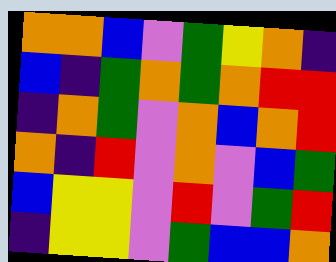[["orange", "orange", "blue", "violet", "green", "yellow", "orange", "indigo"], ["blue", "indigo", "green", "orange", "green", "orange", "red", "red"], ["indigo", "orange", "green", "violet", "orange", "blue", "orange", "red"], ["orange", "indigo", "red", "violet", "orange", "violet", "blue", "green"], ["blue", "yellow", "yellow", "violet", "red", "violet", "green", "red"], ["indigo", "yellow", "yellow", "violet", "green", "blue", "blue", "orange"]]